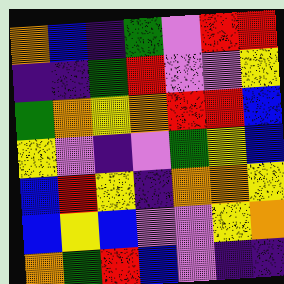[["orange", "blue", "indigo", "green", "violet", "red", "red"], ["indigo", "indigo", "green", "red", "violet", "violet", "yellow"], ["green", "orange", "yellow", "orange", "red", "red", "blue"], ["yellow", "violet", "indigo", "violet", "green", "yellow", "blue"], ["blue", "red", "yellow", "indigo", "orange", "orange", "yellow"], ["blue", "yellow", "blue", "violet", "violet", "yellow", "orange"], ["orange", "green", "red", "blue", "violet", "indigo", "indigo"]]